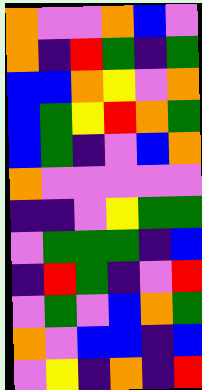[["orange", "violet", "violet", "orange", "blue", "violet"], ["orange", "indigo", "red", "green", "indigo", "green"], ["blue", "blue", "orange", "yellow", "violet", "orange"], ["blue", "green", "yellow", "red", "orange", "green"], ["blue", "green", "indigo", "violet", "blue", "orange"], ["orange", "violet", "violet", "violet", "violet", "violet"], ["indigo", "indigo", "violet", "yellow", "green", "green"], ["violet", "green", "green", "green", "indigo", "blue"], ["indigo", "red", "green", "indigo", "violet", "red"], ["violet", "green", "violet", "blue", "orange", "green"], ["orange", "violet", "blue", "blue", "indigo", "blue"], ["violet", "yellow", "indigo", "orange", "indigo", "red"]]